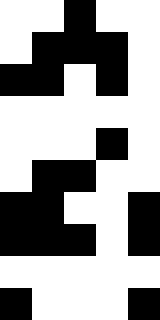[["white", "white", "black", "white", "white"], ["white", "black", "black", "black", "white"], ["black", "black", "white", "black", "white"], ["white", "white", "white", "white", "white"], ["white", "white", "white", "black", "white"], ["white", "black", "black", "white", "white"], ["black", "black", "white", "white", "black"], ["black", "black", "black", "white", "black"], ["white", "white", "white", "white", "white"], ["black", "white", "white", "white", "black"]]